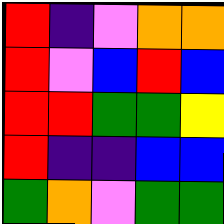[["red", "indigo", "violet", "orange", "orange"], ["red", "violet", "blue", "red", "blue"], ["red", "red", "green", "green", "yellow"], ["red", "indigo", "indigo", "blue", "blue"], ["green", "orange", "violet", "green", "green"]]